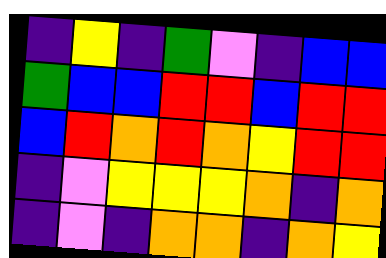[["indigo", "yellow", "indigo", "green", "violet", "indigo", "blue", "blue"], ["green", "blue", "blue", "red", "red", "blue", "red", "red"], ["blue", "red", "orange", "red", "orange", "yellow", "red", "red"], ["indigo", "violet", "yellow", "yellow", "yellow", "orange", "indigo", "orange"], ["indigo", "violet", "indigo", "orange", "orange", "indigo", "orange", "yellow"]]